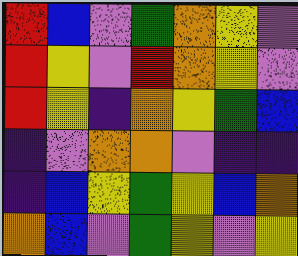[["red", "blue", "violet", "green", "orange", "yellow", "violet"], ["red", "yellow", "violet", "red", "orange", "yellow", "violet"], ["red", "yellow", "indigo", "orange", "yellow", "green", "blue"], ["indigo", "violet", "orange", "orange", "violet", "indigo", "indigo"], ["indigo", "blue", "yellow", "green", "yellow", "blue", "orange"], ["orange", "blue", "violet", "green", "yellow", "violet", "yellow"]]